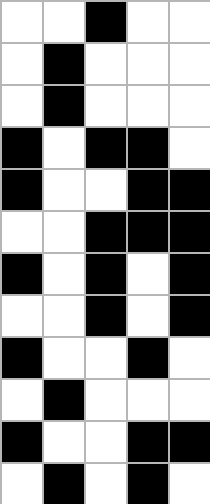[["white", "white", "black", "white", "white"], ["white", "black", "white", "white", "white"], ["white", "black", "white", "white", "white"], ["black", "white", "black", "black", "white"], ["black", "white", "white", "black", "black"], ["white", "white", "black", "black", "black"], ["black", "white", "black", "white", "black"], ["white", "white", "black", "white", "black"], ["black", "white", "white", "black", "white"], ["white", "black", "white", "white", "white"], ["black", "white", "white", "black", "black"], ["white", "black", "white", "black", "white"]]